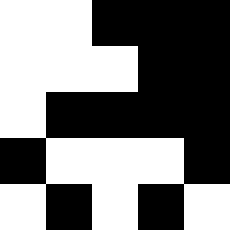[["white", "white", "black", "black", "black"], ["white", "white", "white", "black", "black"], ["white", "black", "black", "black", "black"], ["black", "white", "white", "white", "black"], ["white", "black", "white", "black", "white"]]